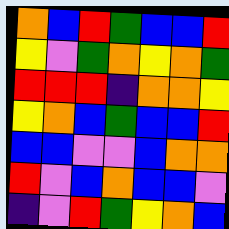[["orange", "blue", "red", "green", "blue", "blue", "red"], ["yellow", "violet", "green", "orange", "yellow", "orange", "green"], ["red", "red", "red", "indigo", "orange", "orange", "yellow"], ["yellow", "orange", "blue", "green", "blue", "blue", "red"], ["blue", "blue", "violet", "violet", "blue", "orange", "orange"], ["red", "violet", "blue", "orange", "blue", "blue", "violet"], ["indigo", "violet", "red", "green", "yellow", "orange", "blue"]]